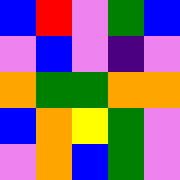[["blue", "red", "violet", "green", "blue"], ["violet", "blue", "violet", "indigo", "violet"], ["orange", "green", "green", "orange", "orange"], ["blue", "orange", "yellow", "green", "violet"], ["violet", "orange", "blue", "green", "violet"]]